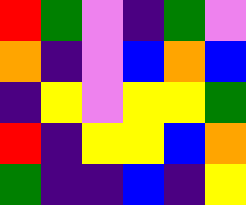[["red", "green", "violet", "indigo", "green", "violet"], ["orange", "indigo", "violet", "blue", "orange", "blue"], ["indigo", "yellow", "violet", "yellow", "yellow", "green"], ["red", "indigo", "yellow", "yellow", "blue", "orange"], ["green", "indigo", "indigo", "blue", "indigo", "yellow"]]